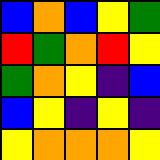[["blue", "orange", "blue", "yellow", "green"], ["red", "green", "orange", "red", "yellow"], ["green", "orange", "yellow", "indigo", "blue"], ["blue", "yellow", "indigo", "yellow", "indigo"], ["yellow", "orange", "orange", "orange", "yellow"]]